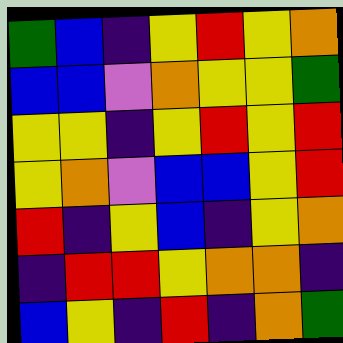[["green", "blue", "indigo", "yellow", "red", "yellow", "orange"], ["blue", "blue", "violet", "orange", "yellow", "yellow", "green"], ["yellow", "yellow", "indigo", "yellow", "red", "yellow", "red"], ["yellow", "orange", "violet", "blue", "blue", "yellow", "red"], ["red", "indigo", "yellow", "blue", "indigo", "yellow", "orange"], ["indigo", "red", "red", "yellow", "orange", "orange", "indigo"], ["blue", "yellow", "indigo", "red", "indigo", "orange", "green"]]